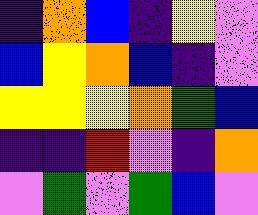[["indigo", "orange", "blue", "indigo", "yellow", "violet"], ["blue", "yellow", "orange", "blue", "indigo", "violet"], ["yellow", "yellow", "yellow", "orange", "green", "blue"], ["indigo", "indigo", "red", "violet", "indigo", "orange"], ["violet", "green", "violet", "green", "blue", "violet"]]